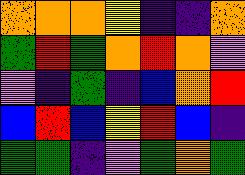[["orange", "orange", "orange", "yellow", "indigo", "indigo", "orange"], ["green", "red", "green", "orange", "red", "orange", "violet"], ["violet", "indigo", "green", "indigo", "blue", "orange", "red"], ["blue", "red", "blue", "yellow", "red", "blue", "indigo"], ["green", "green", "indigo", "violet", "green", "orange", "green"]]